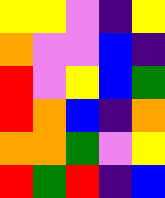[["yellow", "yellow", "violet", "indigo", "yellow"], ["orange", "violet", "violet", "blue", "indigo"], ["red", "violet", "yellow", "blue", "green"], ["red", "orange", "blue", "indigo", "orange"], ["orange", "orange", "green", "violet", "yellow"], ["red", "green", "red", "indigo", "blue"]]